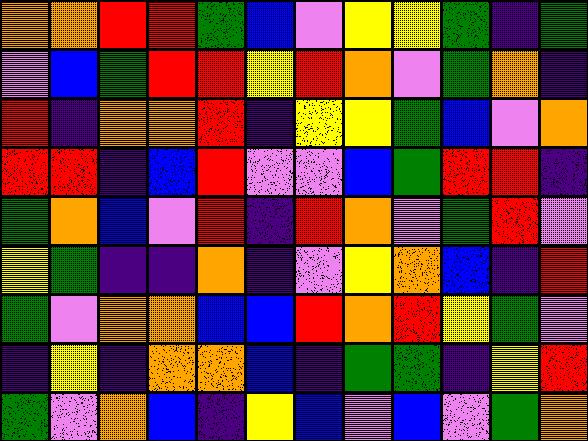[["orange", "orange", "red", "red", "green", "blue", "violet", "yellow", "yellow", "green", "indigo", "green"], ["violet", "blue", "green", "red", "red", "yellow", "red", "orange", "violet", "green", "orange", "indigo"], ["red", "indigo", "orange", "orange", "red", "indigo", "yellow", "yellow", "green", "blue", "violet", "orange"], ["red", "red", "indigo", "blue", "red", "violet", "violet", "blue", "green", "red", "red", "indigo"], ["green", "orange", "blue", "violet", "red", "indigo", "red", "orange", "violet", "green", "red", "violet"], ["yellow", "green", "indigo", "indigo", "orange", "indigo", "violet", "yellow", "orange", "blue", "indigo", "red"], ["green", "violet", "orange", "orange", "blue", "blue", "red", "orange", "red", "yellow", "green", "violet"], ["indigo", "yellow", "indigo", "orange", "orange", "blue", "indigo", "green", "green", "indigo", "yellow", "red"], ["green", "violet", "orange", "blue", "indigo", "yellow", "blue", "violet", "blue", "violet", "green", "orange"]]